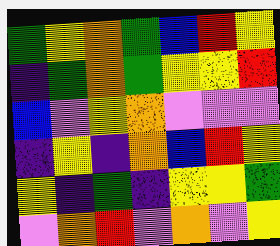[["green", "yellow", "orange", "green", "blue", "red", "yellow"], ["indigo", "green", "orange", "green", "yellow", "yellow", "red"], ["blue", "violet", "yellow", "orange", "violet", "violet", "violet"], ["indigo", "yellow", "indigo", "orange", "blue", "red", "yellow"], ["yellow", "indigo", "green", "indigo", "yellow", "yellow", "green"], ["violet", "orange", "red", "violet", "orange", "violet", "yellow"]]